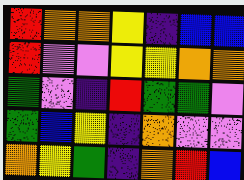[["red", "orange", "orange", "yellow", "indigo", "blue", "blue"], ["red", "violet", "violet", "yellow", "yellow", "orange", "orange"], ["green", "violet", "indigo", "red", "green", "green", "violet"], ["green", "blue", "yellow", "indigo", "orange", "violet", "violet"], ["orange", "yellow", "green", "indigo", "orange", "red", "blue"]]